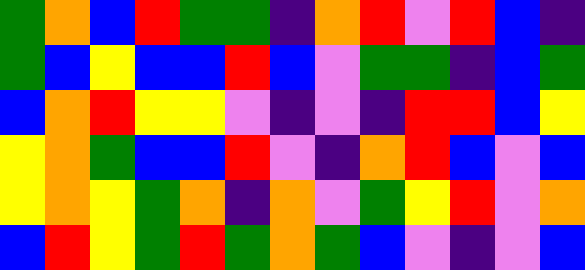[["green", "orange", "blue", "red", "green", "green", "indigo", "orange", "red", "violet", "red", "blue", "indigo"], ["green", "blue", "yellow", "blue", "blue", "red", "blue", "violet", "green", "green", "indigo", "blue", "green"], ["blue", "orange", "red", "yellow", "yellow", "violet", "indigo", "violet", "indigo", "red", "red", "blue", "yellow"], ["yellow", "orange", "green", "blue", "blue", "red", "violet", "indigo", "orange", "red", "blue", "violet", "blue"], ["yellow", "orange", "yellow", "green", "orange", "indigo", "orange", "violet", "green", "yellow", "red", "violet", "orange"], ["blue", "red", "yellow", "green", "red", "green", "orange", "green", "blue", "violet", "indigo", "violet", "blue"]]